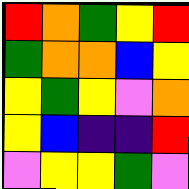[["red", "orange", "green", "yellow", "red"], ["green", "orange", "orange", "blue", "yellow"], ["yellow", "green", "yellow", "violet", "orange"], ["yellow", "blue", "indigo", "indigo", "red"], ["violet", "yellow", "yellow", "green", "violet"]]